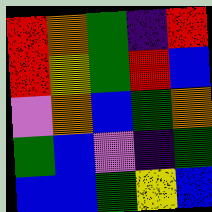[["red", "orange", "green", "indigo", "red"], ["red", "yellow", "green", "red", "blue"], ["violet", "orange", "blue", "green", "orange"], ["green", "blue", "violet", "indigo", "green"], ["blue", "blue", "green", "yellow", "blue"]]